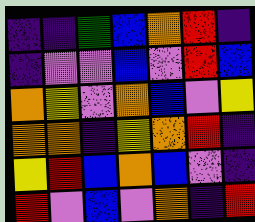[["indigo", "indigo", "green", "blue", "orange", "red", "indigo"], ["indigo", "violet", "violet", "blue", "violet", "red", "blue"], ["orange", "yellow", "violet", "orange", "blue", "violet", "yellow"], ["orange", "orange", "indigo", "yellow", "orange", "red", "indigo"], ["yellow", "red", "blue", "orange", "blue", "violet", "indigo"], ["red", "violet", "blue", "violet", "orange", "indigo", "red"]]